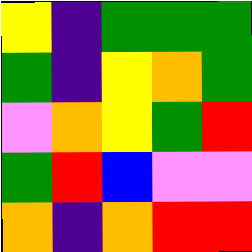[["yellow", "indigo", "green", "green", "green"], ["green", "indigo", "yellow", "orange", "green"], ["violet", "orange", "yellow", "green", "red"], ["green", "red", "blue", "violet", "violet"], ["orange", "indigo", "orange", "red", "red"]]